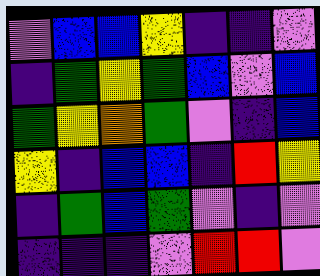[["violet", "blue", "blue", "yellow", "indigo", "indigo", "violet"], ["indigo", "green", "yellow", "green", "blue", "violet", "blue"], ["green", "yellow", "orange", "green", "violet", "indigo", "blue"], ["yellow", "indigo", "blue", "blue", "indigo", "red", "yellow"], ["indigo", "green", "blue", "green", "violet", "indigo", "violet"], ["indigo", "indigo", "indigo", "violet", "red", "red", "violet"]]